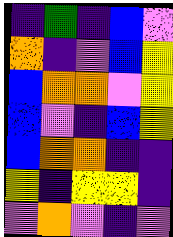[["indigo", "green", "indigo", "blue", "violet"], ["orange", "indigo", "violet", "blue", "yellow"], ["blue", "orange", "orange", "violet", "yellow"], ["blue", "violet", "indigo", "blue", "yellow"], ["blue", "orange", "orange", "indigo", "indigo"], ["yellow", "indigo", "yellow", "yellow", "indigo"], ["violet", "orange", "violet", "indigo", "violet"]]